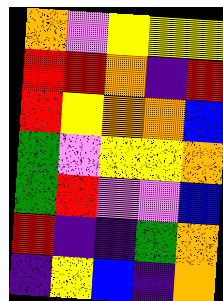[["orange", "violet", "yellow", "yellow", "yellow"], ["red", "red", "orange", "indigo", "red"], ["red", "yellow", "orange", "orange", "blue"], ["green", "violet", "yellow", "yellow", "orange"], ["green", "red", "violet", "violet", "blue"], ["red", "indigo", "indigo", "green", "orange"], ["indigo", "yellow", "blue", "indigo", "orange"]]